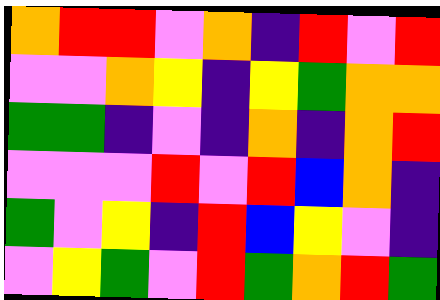[["orange", "red", "red", "violet", "orange", "indigo", "red", "violet", "red"], ["violet", "violet", "orange", "yellow", "indigo", "yellow", "green", "orange", "orange"], ["green", "green", "indigo", "violet", "indigo", "orange", "indigo", "orange", "red"], ["violet", "violet", "violet", "red", "violet", "red", "blue", "orange", "indigo"], ["green", "violet", "yellow", "indigo", "red", "blue", "yellow", "violet", "indigo"], ["violet", "yellow", "green", "violet", "red", "green", "orange", "red", "green"]]